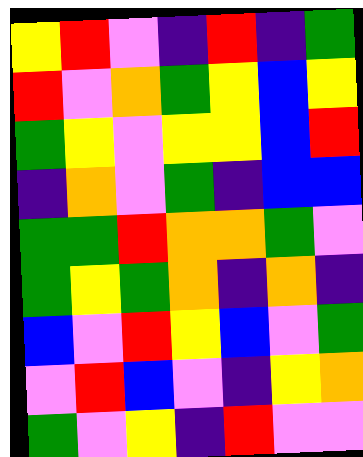[["yellow", "red", "violet", "indigo", "red", "indigo", "green"], ["red", "violet", "orange", "green", "yellow", "blue", "yellow"], ["green", "yellow", "violet", "yellow", "yellow", "blue", "red"], ["indigo", "orange", "violet", "green", "indigo", "blue", "blue"], ["green", "green", "red", "orange", "orange", "green", "violet"], ["green", "yellow", "green", "orange", "indigo", "orange", "indigo"], ["blue", "violet", "red", "yellow", "blue", "violet", "green"], ["violet", "red", "blue", "violet", "indigo", "yellow", "orange"], ["green", "violet", "yellow", "indigo", "red", "violet", "violet"]]